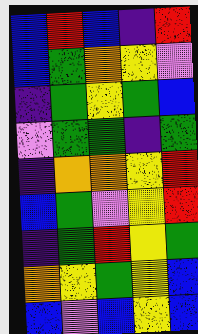[["blue", "red", "blue", "indigo", "red"], ["blue", "green", "orange", "yellow", "violet"], ["indigo", "green", "yellow", "green", "blue"], ["violet", "green", "green", "indigo", "green"], ["indigo", "orange", "orange", "yellow", "red"], ["blue", "green", "violet", "yellow", "red"], ["indigo", "green", "red", "yellow", "green"], ["orange", "yellow", "green", "yellow", "blue"], ["blue", "violet", "blue", "yellow", "blue"]]